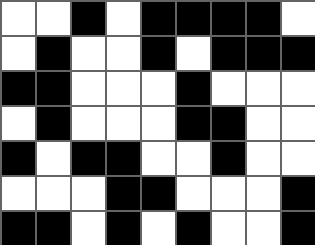[["white", "white", "black", "white", "black", "black", "black", "black", "white"], ["white", "black", "white", "white", "black", "white", "black", "black", "black"], ["black", "black", "white", "white", "white", "black", "white", "white", "white"], ["white", "black", "white", "white", "white", "black", "black", "white", "white"], ["black", "white", "black", "black", "white", "white", "black", "white", "white"], ["white", "white", "white", "black", "black", "white", "white", "white", "black"], ["black", "black", "white", "black", "white", "black", "white", "white", "black"]]